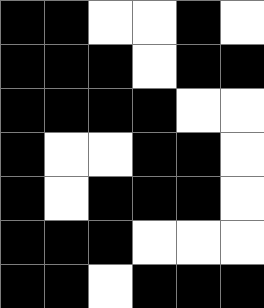[["black", "black", "white", "white", "black", "white"], ["black", "black", "black", "white", "black", "black"], ["black", "black", "black", "black", "white", "white"], ["black", "white", "white", "black", "black", "white"], ["black", "white", "black", "black", "black", "white"], ["black", "black", "black", "white", "white", "white"], ["black", "black", "white", "black", "black", "black"]]